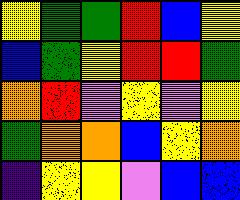[["yellow", "green", "green", "red", "blue", "yellow"], ["blue", "green", "yellow", "red", "red", "green"], ["orange", "red", "violet", "yellow", "violet", "yellow"], ["green", "orange", "orange", "blue", "yellow", "orange"], ["indigo", "yellow", "yellow", "violet", "blue", "blue"]]